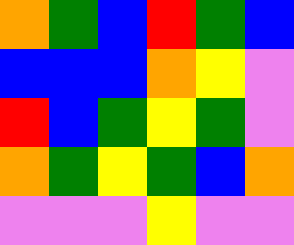[["orange", "green", "blue", "red", "green", "blue"], ["blue", "blue", "blue", "orange", "yellow", "violet"], ["red", "blue", "green", "yellow", "green", "violet"], ["orange", "green", "yellow", "green", "blue", "orange"], ["violet", "violet", "violet", "yellow", "violet", "violet"]]